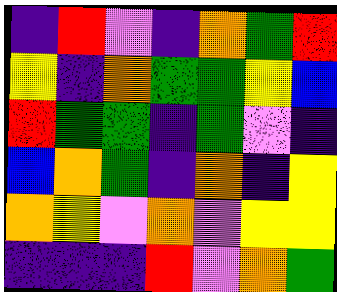[["indigo", "red", "violet", "indigo", "orange", "green", "red"], ["yellow", "indigo", "orange", "green", "green", "yellow", "blue"], ["red", "green", "green", "indigo", "green", "violet", "indigo"], ["blue", "orange", "green", "indigo", "orange", "indigo", "yellow"], ["orange", "yellow", "violet", "orange", "violet", "yellow", "yellow"], ["indigo", "indigo", "indigo", "red", "violet", "orange", "green"]]